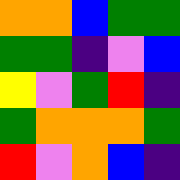[["orange", "orange", "blue", "green", "green"], ["green", "green", "indigo", "violet", "blue"], ["yellow", "violet", "green", "red", "indigo"], ["green", "orange", "orange", "orange", "green"], ["red", "violet", "orange", "blue", "indigo"]]